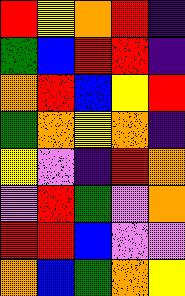[["red", "yellow", "orange", "red", "indigo"], ["green", "blue", "red", "red", "indigo"], ["orange", "red", "blue", "yellow", "red"], ["green", "orange", "yellow", "orange", "indigo"], ["yellow", "violet", "indigo", "red", "orange"], ["violet", "red", "green", "violet", "orange"], ["red", "red", "blue", "violet", "violet"], ["orange", "blue", "green", "orange", "yellow"]]